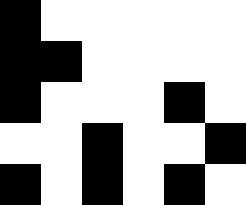[["black", "white", "white", "white", "white", "white"], ["black", "black", "white", "white", "white", "white"], ["black", "white", "white", "white", "black", "white"], ["white", "white", "black", "white", "white", "black"], ["black", "white", "black", "white", "black", "white"]]